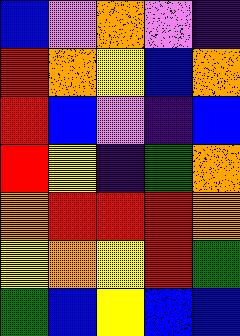[["blue", "violet", "orange", "violet", "indigo"], ["red", "orange", "yellow", "blue", "orange"], ["red", "blue", "violet", "indigo", "blue"], ["red", "yellow", "indigo", "green", "orange"], ["orange", "red", "red", "red", "orange"], ["yellow", "orange", "yellow", "red", "green"], ["green", "blue", "yellow", "blue", "blue"]]